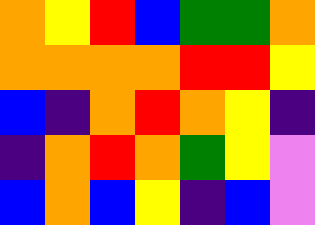[["orange", "yellow", "red", "blue", "green", "green", "orange"], ["orange", "orange", "orange", "orange", "red", "red", "yellow"], ["blue", "indigo", "orange", "red", "orange", "yellow", "indigo"], ["indigo", "orange", "red", "orange", "green", "yellow", "violet"], ["blue", "orange", "blue", "yellow", "indigo", "blue", "violet"]]